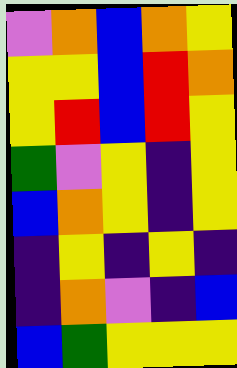[["violet", "orange", "blue", "orange", "yellow"], ["yellow", "yellow", "blue", "red", "orange"], ["yellow", "red", "blue", "red", "yellow"], ["green", "violet", "yellow", "indigo", "yellow"], ["blue", "orange", "yellow", "indigo", "yellow"], ["indigo", "yellow", "indigo", "yellow", "indigo"], ["indigo", "orange", "violet", "indigo", "blue"], ["blue", "green", "yellow", "yellow", "yellow"]]